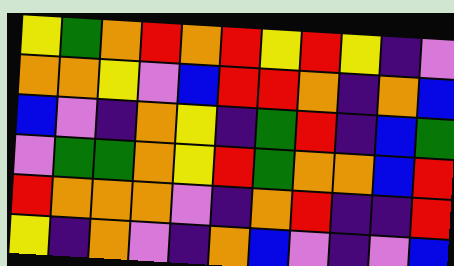[["yellow", "green", "orange", "red", "orange", "red", "yellow", "red", "yellow", "indigo", "violet"], ["orange", "orange", "yellow", "violet", "blue", "red", "red", "orange", "indigo", "orange", "blue"], ["blue", "violet", "indigo", "orange", "yellow", "indigo", "green", "red", "indigo", "blue", "green"], ["violet", "green", "green", "orange", "yellow", "red", "green", "orange", "orange", "blue", "red"], ["red", "orange", "orange", "orange", "violet", "indigo", "orange", "red", "indigo", "indigo", "red"], ["yellow", "indigo", "orange", "violet", "indigo", "orange", "blue", "violet", "indigo", "violet", "blue"]]